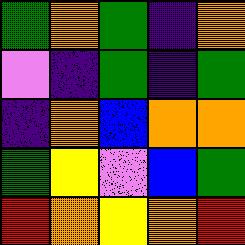[["green", "orange", "green", "indigo", "orange"], ["violet", "indigo", "green", "indigo", "green"], ["indigo", "orange", "blue", "orange", "orange"], ["green", "yellow", "violet", "blue", "green"], ["red", "orange", "yellow", "orange", "red"]]